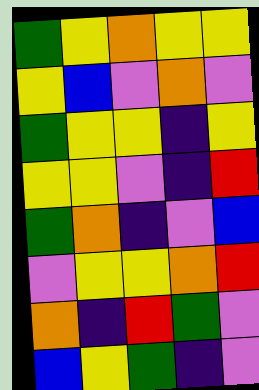[["green", "yellow", "orange", "yellow", "yellow"], ["yellow", "blue", "violet", "orange", "violet"], ["green", "yellow", "yellow", "indigo", "yellow"], ["yellow", "yellow", "violet", "indigo", "red"], ["green", "orange", "indigo", "violet", "blue"], ["violet", "yellow", "yellow", "orange", "red"], ["orange", "indigo", "red", "green", "violet"], ["blue", "yellow", "green", "indigo", "violet"]]